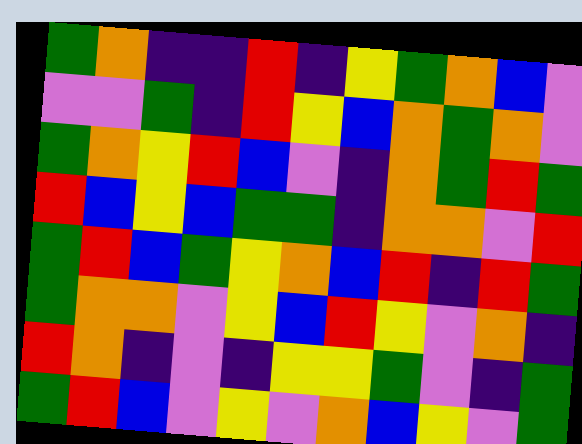[["green", "orange", "indigo", "indigo", "red", "indigo", "yellow", "green", "orange", "blue", "violet"], ["violet", "violet", "green", "indigo", "red", "yellow", "blue", "orange", "green", "orange", "violet"], ["green", "orange", "yellow", "red", "blue", "violet", "indigo", "orange", "green", "red", "green"], ["red", "blue", "yellow", "blue", "green", "green", "indigo", "orange", "orange", "violet", "red"], ["green", "red", "blue", "green", "yellow", "orange", "blue", "red", "indigo", "red", "green"], ["green", "orange", "orange", "violet", "yellow", "blue", "red", "yellow", "violet", "orange", "indigo"], ["red", "orange", "indigo", "violet", "indigo", "yellow", "yellow", "green", "violet", "indigo", "green"], ["green", "red", "blue", "violet", "yellow", "violet", "orange", "blue", "yellow", "violet", "green"]]